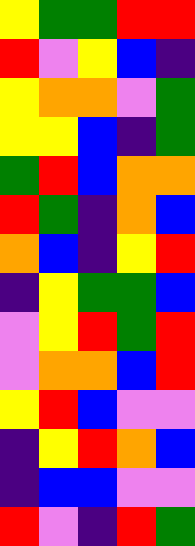[["yellow", "green", "green", "red", "red"], ["red", "violet", "yellow", "blue", "indigo"], ["yellow", "orange", "orange", "violet", "green"], ["yellow", "yellow", "blue", "indigo", "green"], ["green", "red", "blue", "orange", "orange"], ["red", "green", "indigo", "orange", "blue"], ["orange", "blue", "indigo", "yellow", "red"], ["indigo", "yellow", "green", "green", "blue"], ["violet", "yellow", "red", "green", "red"], ["violet", "orange", "orange", "blue", "red"], ["yellow", "red", "blue", "violet", "violet"], ["indigo", "yellow", "red", "orange", "blue"], ["indigo", "blue", "blue", "violet", "violet"], ["red", "violet", "indigo", "red", "green"]]